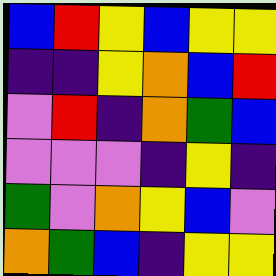[["blue", "red", "yellow", "blue", "yellow", "yellow"], ["indigo", "indigo", "yellow", "orange", "blue", "red"], ["violet", "red", "indigo", "orange", "green", "blue"], ["violet", "violet", "violet", "indigo", "yellow", "indigo"], ["green", "violet", "orange", "yellow", "blue", "violet"], ["orange", "green", "blue", "indigo", "yellow", "yellow"]]